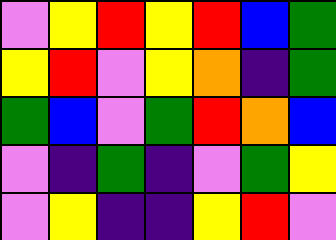[["violet", "yellow", "red", "yellow", "red", "blue", "green"], ["yellow", "red", "violet", "yellow", "orange", "indigo", "green"], ["green", "blue", "violet", "green", "red", "orange", "blue"], ["violet", "indigo", "green", "indigo", "violet", "green", "yellow"], ["violet", "yellow", "indigo", "indigo", "yellow", "red", "violet"]]